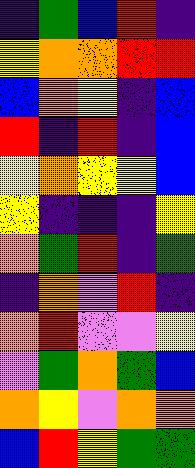[["indigo", "green", "blue", "red", "indigo"], ["yellow", "orange", "orange", "red", "red"], ["blue", "orange", "yellow", "indigo", "blue"], ["red", "indigo", "red", "indigo", "blue"], ["yellow", "orange", "yellow", "yellow", "blue"], ["yellow", "indigo", "indigo", "indigo", "yellow"], ["orange", "green", "red", "indigo", "green"], ["indigo", "orange", "violet", "red", "indigo"], ["orange", "red", "violet", "violet", "yellow"], ["violet", "green", "orange", "green", "blue"], ["orange", "yellow", "violet", "orange", "orange"], ["blue", "red", "yellow", "green", "green"]]